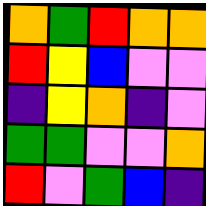[["orange", "green", "red", "orange", "orange"], ["red", "yellow", "blue", "violet", "violet"], ["indigo", "yellow", "orange", "indigo", "violet"], ["green", "green", "violet", "violet", "orange"], ["red", "violet", "green", "blue", "indigo"]]